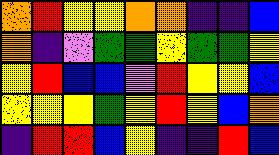[["orange", "red", "yellow", "yellow", "orange", "orange", "indigo", "indigo", "blue"], ["orange", "indigo", "violet", "green", "green", "yellow", "green", "green", "yellow"], ["yellow", "red", "blue", "blue", "violet", "red", "yellow", "yellow", "blue"], ["yellow", "yellow", "yellow", "green", "yellow", "red", "yellow", "blue", "orange"], ["indigo", "red", "red", "blue", "yellow", "indigo", "indigo", "red", "blue"]]